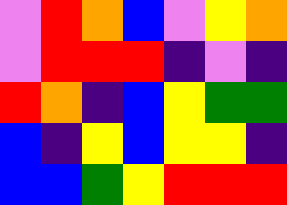[["violet", "red", "orange", "blue", "violet", "yellow", "orange"], ["violet", "red", "red", "red", "indigo", "violet", "indigo"], ["red", "orange", "indigo", "blue", "yellow", "green", "green"], ["blue", "indigo", "yellow", "blue", "yellow", "yellow", "indigo"], ["blue", "blue", "green", "yellow", "red", "red", "red"]]